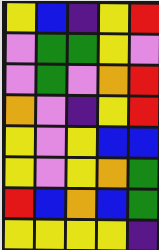[["yellow", "blue", "indigo", "yellow", "red"], ["violet", "green", "green", "yellow", "violet"], ["violet", "green", "violet", "orange", "red"], ["orange", "violet", "indigo", "yellow", "red"], ["yellow", "violet", "yellow", "blue", "blue"], ["yellow", "violet", "yellow", "orange", "green"], ["red", "blue", "orange", "blue", "green"], ["yellow", "yellow", "yellow", "yellow", "indigo"]]